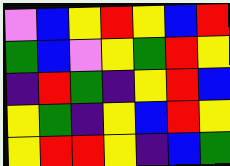[["violet", "blue", "yellow", "red", "yellow", "blue", "red"], ["green", "blue", "violet", "yellow", "green", "red", "yellow"], ["indigo", "red", "green", "indigo", "yellow", "red", "blue"], ["yellow", "green", "indigo", "yellow", "blue", "red", "yellow"], ["yellow", "red", "red", "yellow", "indigo", "blue", "green"]]